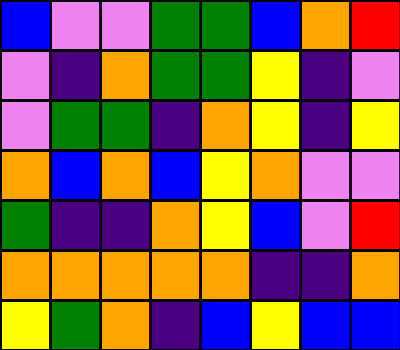[["blue", "violet", "violet", "green", "green", "blue", "orange", "red"], ["violet", "indigo", "orange", "green", "green", "yellow", "indigo", "violet"], ["violet", "green", "green", "indigo", "orange", "yellow", "indigo", "yellow"], ["orange", "blue", "orange", "blue", "yellow", "orange", "violet", "violet"], ["green", "indigo", "indigo", "orange", "yellow", "blue", "violet", "red"], ["orange", "orange", "orange", "orange", "orange", "indigo", "indigo", "orange"], ["yellow", "green", "orange", "indigo", "blue", "yellow", "blue", "blue"]]